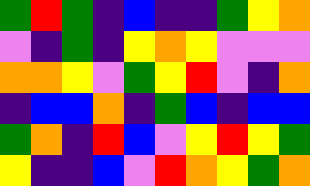[["green", "red", "green", "indigo", "blue", "indigo", "indigo", "green", "yellow", "orange"], ["violet", "indigo", "green", "indigo", "yellow", "orange", "yellow", "violet", "violet", "violet"], ["orange", "orange", "yellow", "violet", "green", "yellow", "red", "violet", "indigo", "orange"], ["indigo", "blue", "blue", "orange", "indigo", "green", "blue", "indigo", "blue", "blue"], ["green", "orange", "indigo", "red", "blue", "violet", "yellow", "red", "yellow", "green"], ["yellow", "indigo", "indigo", "blue", "violet", "red", "orange", "yellow", "green", "orange"]]